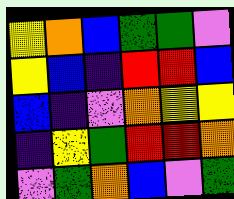[["yellow", "orange", "blue", "green", "green", "violet"], ["yellow", "blue", "indigo", "red", "red", "blue"], ["blue", "indigo", "violet", "orange", "yellow", "yellow"], ["indigo", "yellow", "green", "red", "red", "orange"], ["violet", "green", "orange", "blue", "violet", "green"]]